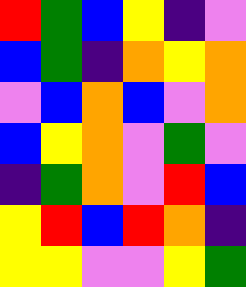[["red", "green", "blue", "yellow", "indigo", "violet"], ["blue", "green", "indigo", "orange", "yellow", "orange"], ["violet", "blue", "orange", "blue", "violet", "orange"], ["blue", "yellow", "orange", "violet", "green", "violet"], ["indigo", "green", "orange", "violet", "red", "blue"], ["yellow", "red", "blue", "red", "orange", "indigo"], ["yellow", "yellow", "violet", "violet", "yellow", "green"]]